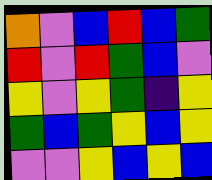[["orange", "violet", "blue", "red", "blue", "green"], ["red", "violet", "red", "green", "blue", "violet"], ["yellow", "violet", "yellow", "green", "indigo", "yellow"], ["green", "blue", "green", "yellow", "blue", "yellow"], ["violet", "violet", "yellow", "blue", "yellow", "blue"]]